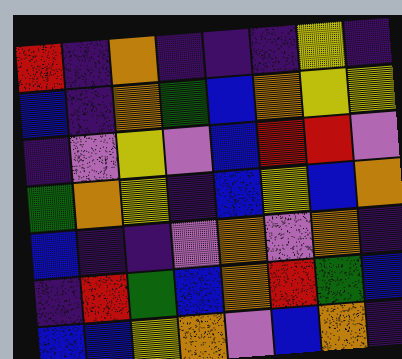[["red", "indigo", "orange", "indigo", "indigo", "indigo", "yellow", "indigo"], ["blue", "indigo", "orange", "green", "blue", "orange", "yellow", "yellow"], ["indigo", "violet", "yellow", "violet", "blue", "red", "red", "violet"], ["green", "orange", "yellow", "indigo", "blue", "yellow", "blue", "orange"], ["blue", "indigo", "indigo", "violet", "orange", "violet", "orange", "indigo"], ["indigo", "red", "green", "blue", "orange", "red", "green", "blue"], ["blue", "blue", "yellow", "orange", "violet", "blue", "orange", "indigo"]]